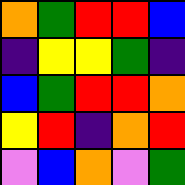[["orange", "green", "red", "red", "blue"], ["indigo", "yellow", "yellow", "green", "indigo"], ["blue", "green", "red", "red", "orange"], ["yellow", "red", "indigo", "orange", "red"], ["violet", "blue", "orange", "violet", "green"]]